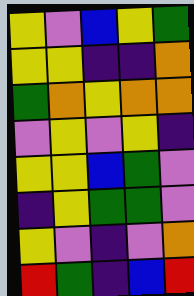[["yellow", "violet", "blue", "yellow", "green"], ["yellow", "yellow", "indigo", "indigo", "orange"], ["green", "orange", "yellow", "orange", "orange"], ["violet", "yellow", "violet", "yellow", "indigo"], ["yellow", "yellow", "blue", "green", "violet"], ["indigo", "yellow", "green", "green", "violet"], ["yellow", "violet", "indigo", "violet", "orange"], ["red", "green", "indigo", "blue", "red"]]